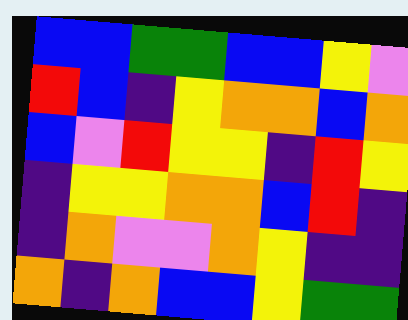[["blue", "blue", "green", "green", "blue", "blue", "yellow", "violet"], ["red", "blue", "indigo", "yellow", "orange", "orange", "blue", "orange"], ["blue", "violet", "red", "yellow", "yellow", "indigo", "red", "yellow"], ["indigo", "yellow", "yellow", "orange", "orange", "blue", "red", "indigo"], ["indigo", "orange", "violet", "violet", "orange", "yellow", "indigo", "indigo"], ["orange", "indigo", "orange", "blue", "blue", "yellow", "green", "green"]]